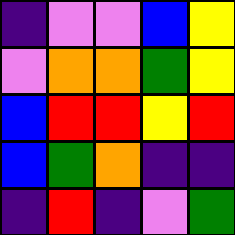[["indigo", "violet", "violet", "blue", "yellow"], ["violet", "orange", "orange", "green", "yellow"], ["blue", "red", "red", "yellow", "red"], ["blue", "green", "orange", "indigo", "indigo"], ["indigo", "red", "indigo", "violet", "green"]]